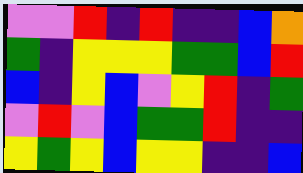[["violet", "violet", "red", "indigo", "red", "indigo", "indigo", "blue", "orange"], ["green", "indigo", "yellow", "yellow", "yellow", "green", "green", "blue", "red"], ["blue", "indigo", "yellow", "blue", "violet", "yellow", "red", "indigo", "green"], ["violet", "red", "violet", "blue", "green", "green", "red", "indigo", "indigo"], ["yellow", "green", "yellow", "blue", "yellow", "yellow", "indigo", "indigo", "blue"]]